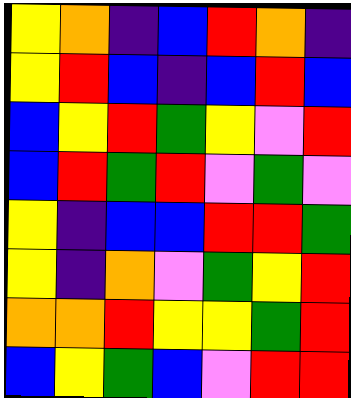[["yellow", "orange", "indigo", "blue", "red", "orange", "indigo"], ["yellow", "red", "blue", "indigo", "blue", "red", "blue"], ["blue", "yellow", "red", "green", "yellow", "violet", "red"], ["blue", "red", "green", "red", "violet", "green", "violet"], ["yellow", "indigo", "blue", "blue", "red", "red", "green"], ["yellow", "indigo", "orange", "violet", "green", "yellow", "red"], ["orange", "orange", "red", "yellow", "yellow", "green", "red"], ["blue", "yellow", "green", "blue", "violet", "red", "red"]]